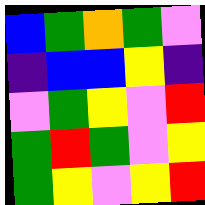[["blue", "green", "orange", "green", "violet"], ["indigo", "blue", "blue", "yellow", "indigo"], ["violet", "green", "yellow", "violet", "red"], ["green", "red", "green", "violet", "yellow"], ["green", "yellow", "violet", "yellow", "red"]]